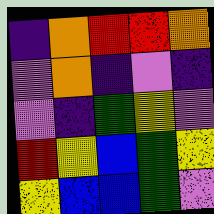[["indigo", "orange", "red", "red", "orange"], ["violet", "orange", "indigo", "violet", "indigo"], ["violet", "indigo", "green", "yellow", "violet"], ["red", "yellow", "blue", "green", "yellow"], ["yellow", "blue", "blue", "green", "violet"]]